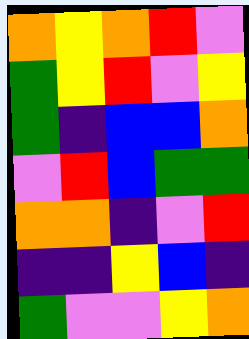[["orange", "yellow", "orange", "red", "violet"], ["green", "yellow", "red", "violet", "yellow"], ["green", "indigo", "blue", "blue", "orange"], ["violet", "red", "blue", "green", "green"], ["orange", "orange", "indigo", "violet", "red"], ["indigo", "indigo", "yellow", "blue", "indigo"], ["green", "violet", "violet", "yellow", "orange"]]